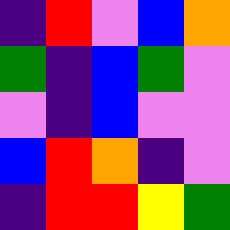[["indigo", "red", "violet", "blue", "orange"], ["green", "indigo", "blue", "green", "violet"], ["violet", "indigo", "blue", "violet", "violet"], ["blue", "red", "orange", "indigo", "violet"], ["indigo", "red", "red", "yellow", "green"]]